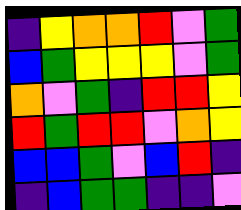[["indigo", "yellow", "orange", "orange", "red", "violet", "green"], ["blue", "green", "yellow", "yellow", "yellow", "violet", "green"], ["orange", "violet", "green", "indigo", "red", "red", "yellow"], ["red", "green", "red", "red", "violet", "orange", "yellow"], ["blue", "blue", "green", "violet", "blue", "red", "indigo"], ["indigo", "blue", "green", "green", "indigo", "indigo", "violet"]]